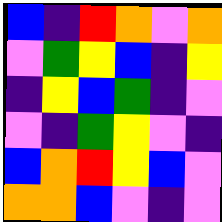[["blue", "indigo", "red", "orange", "violet", "orange"], ["violet", "green", "yellow", "blue", "indigo", "yellow"], ["indigo", "yellow", "blue", "green", "indigo", "violet"], ["violet", "indigo", "green", "yellow", "violet", "indigo"], ["blue", "orange", "red", "yellow", "blue", "violet"], ["orange", "orange", "blue", "violet", "indigo", "violet"]]